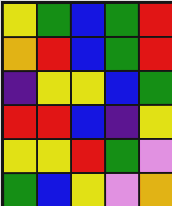[["yellow", "green", "blue", "green", "red"], ["orange", "red", "blue", "green", "red"], ["indigo", "yellow", "yellow", "blue", "green"], ["red", "red", "blue", "indigo", "yellow"], ["yellow", "yellow", "red", "green", "violet"], ["green", "blue", "yellow", "violet", "orange"]]